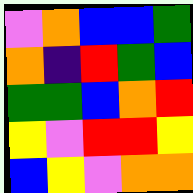[["violet", "orange", "blue", "blue", "green"], ["orange", "indigo", "red", "green", "blue"], ["green", "green", "blue", "orange", "red"], ["yellow", "violet", "red", "red", "yellow"], ["blue", "yellow", "violet", "orange", "orange"]]